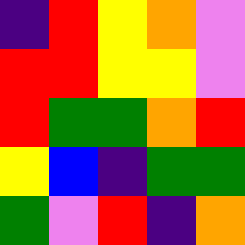[["indigo", "red", "yellow", "orange", "violet"], ["red", "red", "yellow", "yellow", "violet"], ["red", "green", "green", "orange", "red"], ["yellow", "blue", "indigo", "green", "green"], ["green", "violet", "red", "indigo", "orange"]]